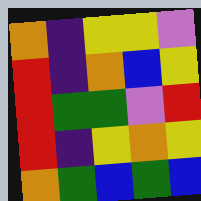[["orange", "indigo", "yellow", "yellow", "violet"], ["red", "indigo", "orange", "blue", "yellow"], ["red", "green", "green", "violet", "red"], ["red", "indigo", "yellow", "orange", "yellow"], ["orange", "green", "blue", "green", "blue"]]